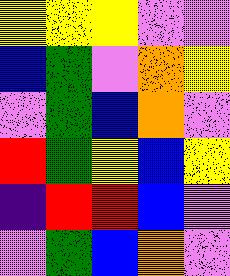[["yellow", "yellow", "yellow", "violet", "violet"], ["blue", "green", "violet", "orange", "yellow"], ["violet", "green", "blue", "orange", "violet"], ["red", "green", "yellow", "blue", "yellow"], ["indigo", "red", "red", "blue", "violet"], ["violet", "green", "blue", "orange", "violet"]]